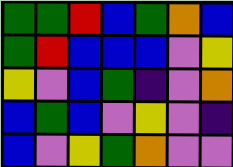[["green", "green", "red", "blue", "green", "orange", "blue"], ["green", "red", "blue", "blue", "blue", "violet", "yellow"], ["yellow", "violet", "blue", "green", "indigo", "violet", "orange"], ["blue", "green", "blue", "violet", "yellow", "violet", "indigo"], ["blue", "violet", "yellow", "green", "orange", "violet", "violet"]]